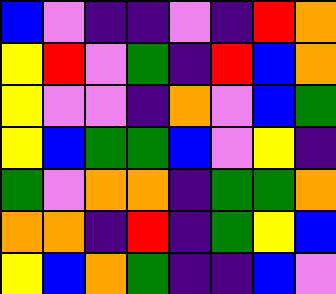[["blue", "violet", "indigo", "indigo", "violet", "indigo", "red", "orange"], ["yellow", "red", "violet", "green", "indigo", "red", "blue", "orange"], ["yellow", "violet", "violet", "indigo", "orange", "violet", "blue", "green"], ["yellow", "blue", "green", "green", "blue", "violet", "yellow", "indigo"], ["green", "violet", "orange", "orange", "indigo", "green", "green", "orange"], ["orange", "orange", "indigo", "red", "indigo", "green", "yellow", "blue"], ["yellow", "blue", "orange", "green", "indigo", "indigo", "blue", "violet"]]